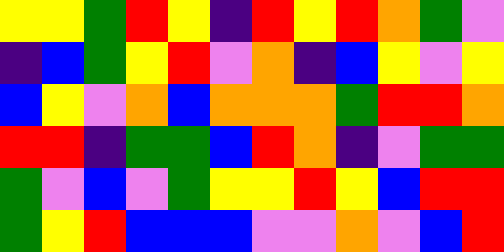[["yellow", "yellow", "green", "red", "yellow", "indigo", "red", "yellow", "red", "orange", "green", "violet"], ["indigo", "blue", "green", "yellow", "red", "violet", "orange", "indigo", "blue", "yellow", "violet", "yellow"], ["blue", "yellow", "violet", "orange", "blue", "orange", "orange", "orange", "green", "red", "red", "orange"], ["red", "red", "indigo", "green", "green", "blue", "red", "orange", "indigo", "violet", "green", "green"], ["green", "violet", "blue", "violet", "green", "yellow", "yellow", "red", "yellow", "blue", "red", "red"], ["green", "yellow", "red", "blue", "blue", "blue", "violet", "violet", "orange", "violet", "blue", "red"]]